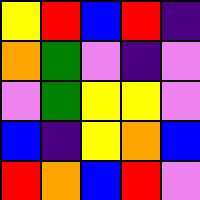[["yellow", "red", "blue", "red", "indigo"], ["orange", "green", "violet", "indigo", "violet"], ["violet", "green", "yellow", "yellow", "violet"], ["blue", "indigo", "yellow", "orange", "blue"], ["red", "orange", "blue", "red", "violet"]]